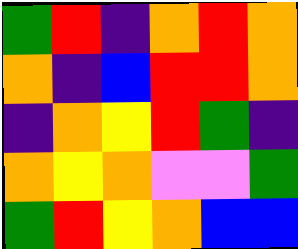[["green", "red", "indigo", "orange", "red", "orange"], ["orange", "indigo", "blue", "red", "red", "orange"], ["indigo", "orange", "yellow", "red", "green", "indigo"], ["orange", "yellow", "orange", "violet", "violet", "green"], ["green", "red", "yellow", "orange", "blue", "blue"]]